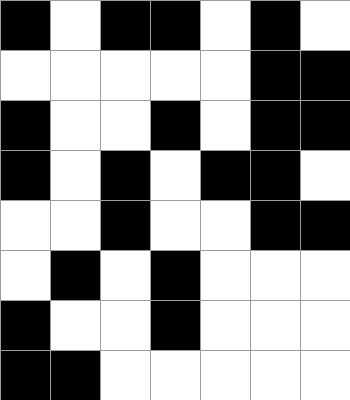[["black", "white", "black", "black", "white", "black", "white"], ["white", "white", "white", "white", "white", "black", "black"], ["black", "white", "white", "black", "white", "black", "black"], ["black", "white", "black", "white", "black", "black", "white"], ["white", "white", "black", "white", "white", "black", "black"], ["white", "black", "white", "black", "white", "white", "white"], ["black", "white", "white", "black", "white", "white", "white"], ["black", "black", "white", "white", "white", "white", "white"]]